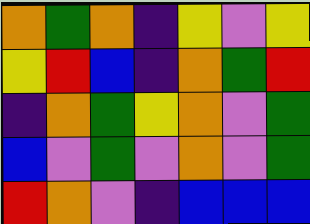[["orange", "green", "orange", "indigo", "yellow", "violet", "yellow"], ["yellow", "red", "blue", "indigo", "orange", "green", "red"], ["indigo", "orange", "green", "yellow", "orange", "violet", "green"], ["blue", "violet", "green", "violet", "orange", "violet", "green"], ["red", "orange", "violet", "indigo", "blue", "blue", "blue"]]